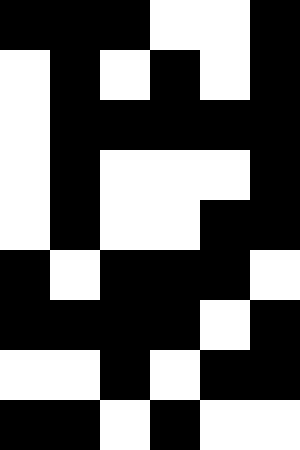[["black", "black", "black", "white", "white", "black"], ["white", "black", "white", "black", "white", "black"], ["white", "black", "black", "black", "black", "black"], ["white", "black", "white", "white", "white", "black"], ["white", "black", "white", "white", "black", "black"], ["black", "white", "black", "black", "black", "white"], ["black", "black", "black", "black", "white", "black"], ["white", "white", "black", "white", "black", "black"], ["black", "black", "white", "black", "white", "white"]]